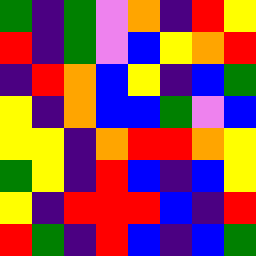[["green", "indigo", "green", "violet", "orange", "indigo", "red", "yellow"], ["red", "indigo", "green", "violet", "blue", "yellow", "orange", "red"], ["indigo", "red", "orange", "blue", "yellow", "indigo", "blue", "green"], ["yellow", "indigo", "orange", "blue", "blue", "green", "violet", "blue"], ["yellow", "yellow", "indigo", "orange", "red", "red", "orange", "yellow"], ["green", "yellow", "indigo", "red", "blue", "indigo", "blue", "yellow"], ["yellow", "indigo", "red", "red", "red", "blue", "indigo", "red"], ["red", "green", "indigo", "red", "blue", "indigo", "blue", "green"]]